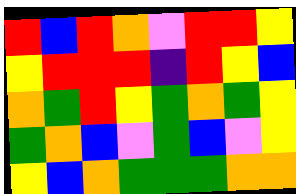[["red", "blue", "red", "orange", "violet", "red", "red", "yellow"], ["yellow", "red", "red", "red", "indigo", "red", "yellow", "blue"], ["orange", "green", "red", "yellow", "green", "orange", "green", "yellow"], ["green", "orange", "blue", "violet", "green", "blue", "violet", "yellow"], ["yellow", "blue", "orange", "green", "green", "green", "orange", "orange"]]